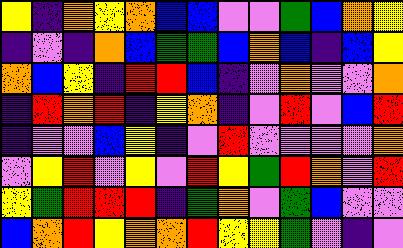[["yellow", "indigo", "orange", "yellow", "orange", "blue", "blue", "violet", "violet", "green", "blue", "orange", "yellow"], ["indigo", "violet", "indigo", "orange", "blue", "green", "green", "blue", "orange", "blue", "indigo", "blue", "yellow"], ["orange", "blue", "yellow", "indigo", "red", "red", "blue", "indigo", "violet", "orange", "violet", "violet", "orange"], ["indigo", "red", "orange", "red", "indigo", "yellow", "orange", "indigo", "violet", "red", "violet", "blue", "red"], ["indigo", "violet", "violet", "blue", "yellow", "indigo", "violet", "red", "violet", "violet", "violet", "violet", "orange"], ["violet", "yellow", "red", "violet", "yellow", "violet", "red", "yellow", "green", "red", "orange", "violet", "red"], ["yellow", "green", "red", "red", "red", "indigo", "green", "orange", "violet", "green", "blue", "violet", "violet"], ["blue", "orange", "red", "yellow", "orange", "orange", "red", "yellow", "yellow", "green", "violet", "indigo", "violet"]]